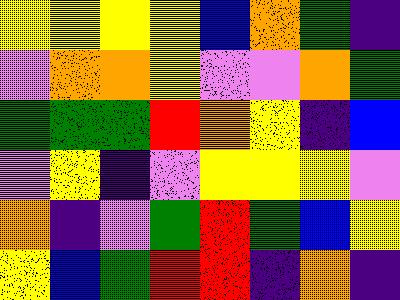[["yellow", "yellow", "yellow", "yellow", "blue", "orange", "green", "indigo"], ["violet", "orange", "orange", "yellow", "violet", "violet", "orange", "green"], ["green", "green", "green", "red", "orange", "yellow", "indigo", "blue"], ["violet", "yellow", "indigo", "violet", "yellow", "yellow", "yellow", "violet"], ["orange", "indigo", "violet", "green", "red", "green", "blue", "yellow"], ["yellow", "blue", "green", "red", "red", "indigo", "orange", "indigo"]]